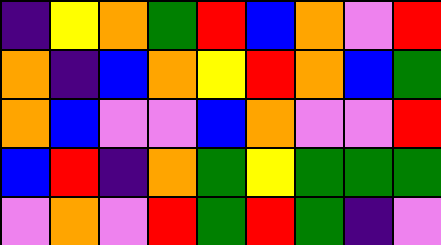[["indigo", "yellow", "orange", "green", "red", "blue", "orange", "violet", "red"], ["orange", "indigo", "blue", "orange", "yellow", "red", "orange", "blue", "green"], ["orange", "blue", "violet", "violet", "blue", "orange", "violet", "violet", "red"], ["blue", "red", "indigo", "orange", "green", "yellow", "green", "green", "green"], ["violet", "orange", "violet", "red", "green", "red", "green", "indigo", "violet"]]